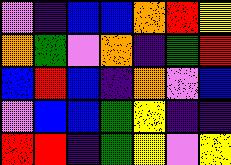[["violet", "indigo", "blue", "blue", "orange", "red", "yellow"], ["orange", "green", "violet", "orange", "indigo", "green", "red"], ["blue", "red", "blue", "indigo", "orange", "violet", "blue"], ["violet", "blue", "blue", "green", "yellow", "indigo", "indigo"], ["red", "red", "indigo", "green", "yellow", "violet", "yellow"]]